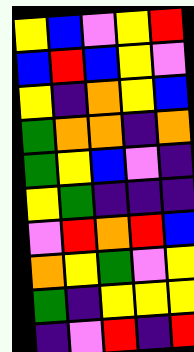[["yellow", "blue", "violet", "yellow", "red"], ["blue", "red", "blue", "yellow", "violet"], ["yellow", "indigo", "orange", "yellow", "blue"], ["green", "orange", "orange", "indigo", "orange"], ["green", "yellow", "blue", "violet", "indigo"], ["yellow", "green", "indigo", "indigo", "indigo"], ["violet", "red", "orange", "red", "blue"], ["orange", "yellow", "green", "violet", "yellow"], ["green", "indigo", "yellow", "yellow", "yellow"], ["indigo", "violet", "red", "indigo", "red"]]